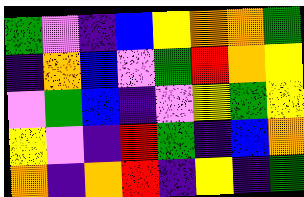[["green", "violet", "indigo", "blue", "yellow", "orange", "orange", "green"], ["indigo", "orange", "blue", "violet", "green", "red", "orange", "yellow"], ["violet", "green", "blue", "indigo", "violet", "yellow", "green", "yellow"], ["yellow", "violet", "indigo", "red", "green", "indigo", "blue", "orange"], ["orange", "indigo", "orange", "red", "indigo", "yellow", "indigo", "green"]]